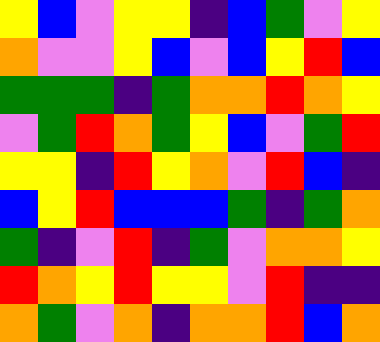[["yellow", "blue", "violet", "yellow", "yellow", "indigo", "blue", "green", "violet", "yellow"], ["orange", "violet", "violet", "yellow", "blue", "violet", "blue", "yellow", "red", "blue"], ["green", "green", "green", "indigo", "green", "orange", "orange", "red", "orange", "yellow"], ["violet", "green", "red", "orange", "green", "yellow", "blue", "violet", "green", "red"], ["yellow", "yellow", "indigo", "red", "yellow", "orange", "violet", "red", "blue", "indigo"], ["blue", "yellow", "red", "blue", "blue", "blue", "green", "indigo", "green", "orange"], ["green", "indigo", "violet", "red", "indigo", "green", "violet", "orange", "orange", "yellow"], ["red", "orange", "yellow", "red", "yellow", "yellow", "violet", "red", "indigo", "indigo"], ["orange", "green", "violet", "orange", "indigo", "orange", "orange", "red", "blue", "orange"]]